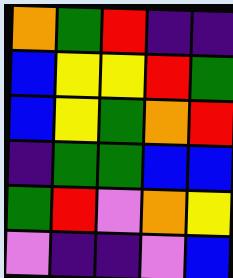[["orange", "green", "red", "indigo", "indigo"], ["blue", "yellow", "yellow", "red", "green"], ["blue", "yellow", "green", "orange", "red"], ["indigo", "green", "green", "blue", "blue"], ["green", "red", "violet", "orange", "yellow"], ["violet", "indigo", "indigo", "violet", "blue"]]